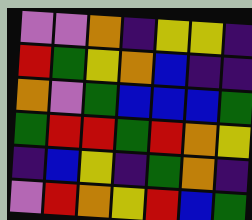[["violet", "violet", "orange", "indigo", "yellow", "yellow", "indigo"], ["red", "green", "yellow", "orange", "blue", "indigo", "indigo"], ["orange", "violet", "green", "blue", "blue", "blue", "green"], ["green", "red", "red", "green", "red", "orange", "yellow"], ["indigo", "blue", "yellow", "indigo", "green", "orange", "indigo"], ["violet", "red", "orange", "yellow", "red", "blue", "green"]]